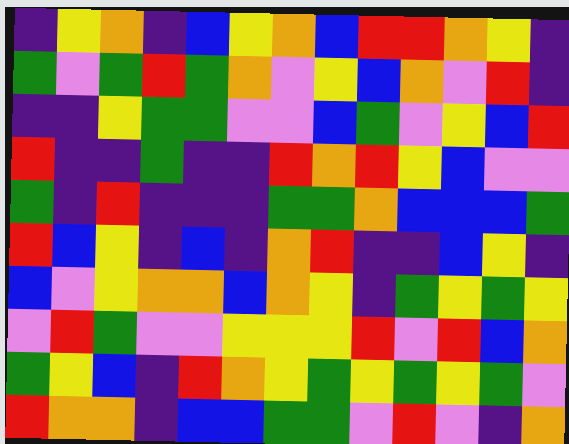[["indigo", "yellow", "orange", "indigo", "blue", "yellow", "orange", "blue", "red", "red", "orange", "yellow", "indigo"], ["green", "violet", "green", "red", "green", "orange", "violet", "yellow", "blue", "orange", "violet", "red", "indigo"], ["indigo", "indigo", "yellow", "green", "green", "violet", "violet", "blue", "green", "violet", "yellow", "blue", "red"], ["red", "indigo", "indigo", "green", "indigo", "indigo", "red", "orange", "red", "yellow", "blue", "violet", "violet"], ["green", "indigo", "red", "indigo", "indigo", "indigo", "green", "green", "orange", "blue", "blue", "blue", "green"], ["red", "blue", "yellow", "indigo", "blue", "indigo", "orange", "red", "indigo", "indigo", "blue", "yellow", "indigo"], ["blue", "violet", "yellow", "orange", "orange", "blue", "orange", "yellow", "indigo", "green", "yellow", "green", "yellow"], ["violet", "red", "green", "violet", "violet", "yellow", "yellow", "yellow", "red", "violet", "red", "blue", "orange"], ["green", "yellow", "blue", "indigo", "red", "orange", "yellow", "green", "yellow", "green", "yellow", "green", "violet"], ["red", "orange", "orange", "indigo", "blue", "blue", "green", "green", "violet", "red", "violet", "indigo", "orange"]]